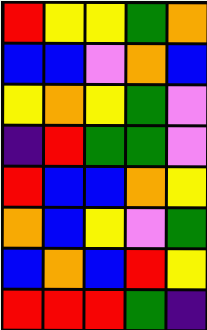[["red", "yellow", "yellow", "green", "orange"], ["blue", "blue", "violet", "orange", "blue"], ["yellow", "orange", "yellow", "green", "violet"], ["indigo", "red", "green", "green", "violet"], ["red", "blue", "blue", "orange", "yellow"], ["orange", "blue", "yellow", "violet", "green"], ["blue", "orange", "blue", "red", "yellow"], ["red", "red", "red", "green", "indigo"]]